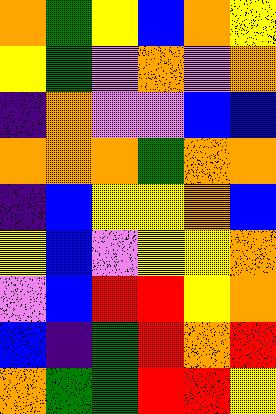[["orange", "green", "yellow", "blue", "orange", "yellow"], ["yellow", "green", "violet", "orange", "violet", "orange"], ["indigo", "orange", "violet", "violet", "blue", "blue"], ["orange", "orange", "orange", "green", "orange", "orange"], ["indigo", "blue", "yellow", "yellow", "orange", "blue"], ["yellow", "blue", "violet", "yellow", "yellow", "orange"], ["violet", "blue", "red", "red", "yellow", "orange"], ["blue", "indigo", "green", "red", "orange", "red"], ["orange", "green", "green", "red", "red", "yellow"]]